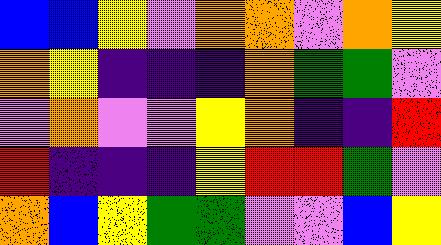[["blue", "blue", "yellow", "violet", "orange", "orange", "violet", "orange", "yellow"], ["orange", "yellow", "indigo", "indigo", "indigo", "orange", "green", "green", "violet"], ["violet", "orange", "violet", "violet", "yellow", "orange", "indigo", "indigo", "red"], ["red", "indigo", "indigo", "indigo", "yellow", "red", "red", "green", "violet"], ["orange", "blue", "yellow", "green", "green", "violet", "violet", "blue", "yellow"]]